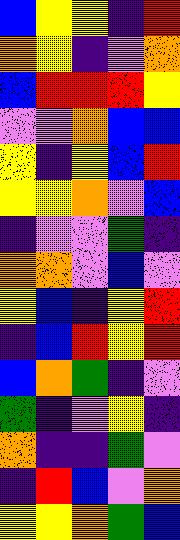[["blue", "yellow", "yellow", "indigo", "red"], ["orange", "yellow", "indigo", "violet", "orange"], ["blue", "red", "red", "red", "yellow"], ["violet", "violet", "orange", "blue", "blue"], ["yellow", "indigo", "yellow", "blue", "red"], ["yellow", "yellow", "orange", "violet", "blue"], ["indigo", "violet", "violet", "green", "indigo"], ["orange", "orange", "violet", "blue", "violet"], ["yellow", "blue", "indigo", "yellow", "red"], ["indigo", "blue", "red", "yellow", "red"], ["blue", "orange", "green", "indigo", "violet"], ["green", "indigo", "violet", "yellow", "indigo"], ["orange", "indigo", "indigo", "green", "violet"], ["indigo", "red", "blue", "violet", "orange"], ["yellow", "yellow", "orange", "green", "blue"]]